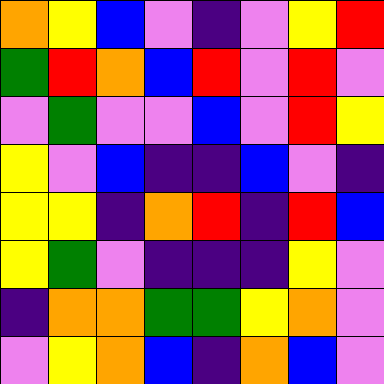[["orange", "yellow", "blue", "violet", "indigo", "violet", "yellow", "red"], ["green", "red", "orange", "blue", "red", "violet", "red", "violet"], ["violet", "green", "violet", "violet", "blue", "violet", "red", "yellow"], ["yellow", "violet", "blue", "indigo", "indigo", "blue", "violet", "indigo"], ["yellow", "yellow", "indigo", "orange", "red", "indigo", "red", "blue"], ["yellow", "green", "violet", "indigo", "indigo", "indigo", "yellow", "violet"], ["indigo", "orange", "orange", "green", "green", "yellow", "orange", "violet"], ["violet", "yellow", "orange", "blue", "indigo", "orange", "blue", "violet"]]